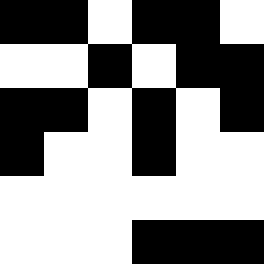[["black", "black", "white", "black", "black", "white"], ["white", "white", "black", "white", "black", "black"], ["black", "black", "white", "black", "white", "black"], ["black", "white", "white", "black", "white", "white"], ["white", "white", "white", "white", "white", "white"], ["white", "white", "white", "black", "black", "black"]]